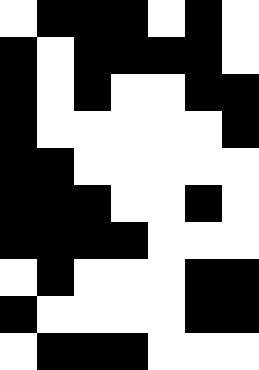[["white", "black", "black", "black", "white", "black", "white"], ["black", "white", "black", "black", "black", "black", "white"], ["black", "white", "black", "white", "white", "black", "black"], ["black", "white", "white", "white", "white", "white", "black"], ["black", "black", "white", "white", "white", "white", "white"], ["black", "black", "black", "white", "white", "black", "white"], ["black", "black", "black", "black", "white", "white", "white"], ["white", "black", "white", "white", "white", "black", "black"], ["black", "white", "white", "white", "white", "black", "black"], ["white", "black", "black", "black", "white", "white", "white"]]